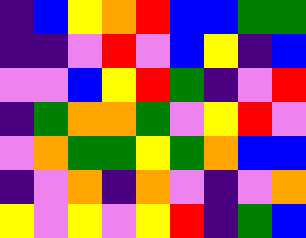[["indigo", "blue", "yellow", "orange", "red", "blue", "blue", "green", "green"], ["indigo", "indigo", "violet", "red", "violet", "blue", "yellow", "indigo", "blue"], ["violet", "violet", "blue", "yellow", "red", "green", "indigo", "violet", "red"], ["indigo", "green", "orange", "orange", "green", "violet", "yellow", "red", "violet"], ["violet", "orange", "green", "green", "yellow", "green", "orange", "blue", "blue"], ["indigo", "violet", "orange", "indigo", "orange", "violet", "indigo", "violet", "orange"], ["yellow", "violet", "yellow", "violet", "yellow", "red", "indigo", "green", "blue"]]